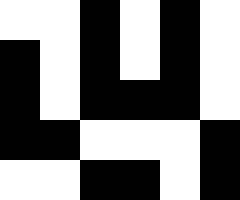[["white", "white", "black", "white", "black", "white"], ["black", "white", "black", "white", "black", "white"], ["black", "white", "black", "black", "black", "white"], ["black", "black", "white", "white", "white", "black"], ["white", "white", "black", "black", "white", "black"]]